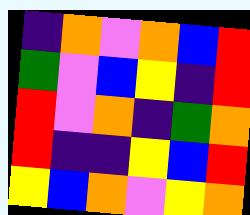[["indigo", "orange", "violet", "orange", "blue", "red"], ["green", "violet", "blue", "yellow", "indigo", "red"], ["red", "violet", "orange", "indigo", "green", "orange"], ["red", "indigo", "indigo", "yellow", "blue", "red"], ["yellow", "blue", "orange", "violet", "yellow", "orange"]]